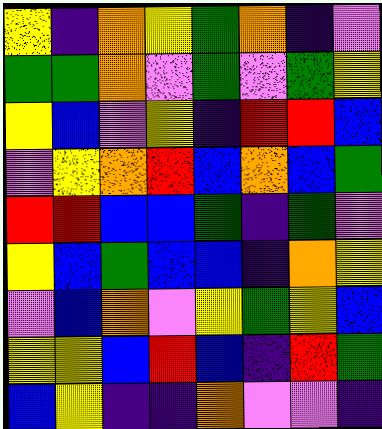[["yellow", "indigo", "orange", "yellow", "green", "orange", "indigo", "violet"], ["green", "green", "orange", "violet", "green", "violet", "green", "yellow"], ["yellow", "blue", "violet", "yellow", "indigo", "red", "red", "blue"], ["violet", "yellow", "orange", "red", "blue", "orange", "blue", "green"], ["red", "red", "blue", "blue", "green", "indigo", "green", "violet"], ["yellow", "blue", "green", "blue", "blue", "indigo", "orange", "yellow"], ["violet", "blue", "orange", "violet", "yellow", "green", "yellow", "blue"], ["yellow", "yellow", "blue", "red", "blue", "indigo", "red", "green"], ["blue", "yellow", "indigo", "indigo", "orange", "violet", "violet", "indigo"]]